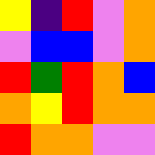[["yellow", "indigo", "red", "violet", "orange"], ["violet", "blue", "blue", "violet", "orange"], ["red", "green", "red", "orange", "blue"], ["orange", "yellow", "red", "orange", "orange"], ["red", "orange", "orange", "violet", "violet"]]